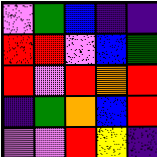[["violet", "green", "blue", "indigo", "indigo"], ["red", "red", "violet", "blue", "green"], ["red", "violet", "red", "orange", "red"], ["indigo", "green", "orange", "blue", "red"], ["violet", "violet", "red", "yellow", "indigo"]]